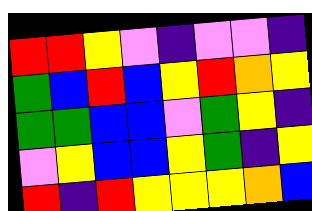[["red", "red", "yellow", "violet", "indigo", "violet", "violet", "indigo"], ["green", "blue", "red", "blue", "yellow", "red", "orange", "yellow"], ["green", "green", "blue", "blue", "violet", "green", "yellow", "indigo"], ["violet", "yellow", "blue", "blue", "yellow", "green", "indigo", "yellow"], ["red", "indigo", "red", "yellow", "yellow", "yellow", "orange", "blue"]]